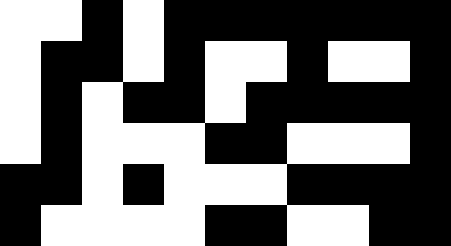[["white", "white", "black", "white", "black", "black", "black", "black", "black", "black", "black"], ["white", "black", "black", "white", "black", "white", "white", "black", "white", "white", "black"], ["white", "black", "white", "black", "black", "white", "black", "black", "black", "black", "black"], ["white", "black", "white", "white", "white", "black", "black", "white", "white", "white", "black"], ["black", "black", "white", "black", "white", "white", "white", "black", "black", "black", "black"], ["black", "white", "white", "white", "white", "black", "black", "white", "white", "black", "black"]]